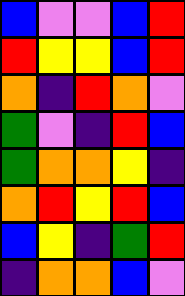[["blue", "violet", "violet", "blue", "red"], ["red", "yellow", "yellow", "blue", "red"], ["orange", "indigo", "red", "orange", "violet"], ["green", "violet", "indigo", "red", "blue"], ["green", "orange", "orange", "yellow", "indigo"], ["orange", "red", "yellow", "red", "blue"], ["blue", "yellow", "indigo", "green", "red"], ["indigo", "orange", "orange", "blue", "violet"]]